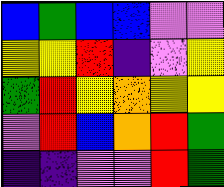[["blue", "green", "blue", "blue", "violet", "violet"], ["yellow", "yellow", "red", "indigo", "violet", "yellow"], ["green", "red", "yellow", "orange", "yellow", "yellow"], ["violet", "red", "blue", "orange", "red", "green"], ["indigo", "indigo", "violet", "violet", "red", "green"]]